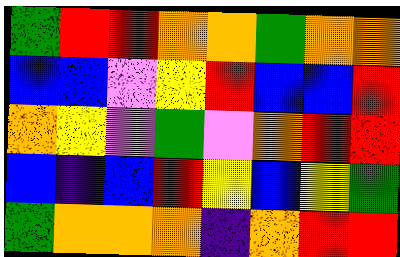[["green", "red", "red", "orange", "orange", "green", "orange", "orange"], ["blue", "blue", "violet", "yellow", "red", "blue", "blue", "red"], ["orange", "yellow", "violet", "green", "violet", "orange", "red", "red"], ["blue", "indigo", "blue", "red", "yellow", "blue", "yellow", "green"], ["green", "orange", "orange", "orange", "indigo", "orange", "red", "red"]]